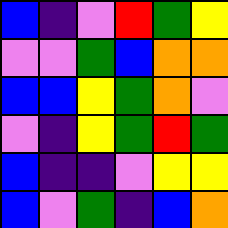[["blue", "indigo", "violet", "red", "green", "yellow"], ["violet", "violet", "green", "blue", "orange", "orange"], ["blue", "blue", "yellow", "green", "orange", "violet"], ["violet", "indigo", "yellow", "green", "red", "green"], ["blue", "indigo", "indigo", "violet", "yellow", "yellow"], ["blue", "violet", "green", "indigo", "blue", "orange"]]